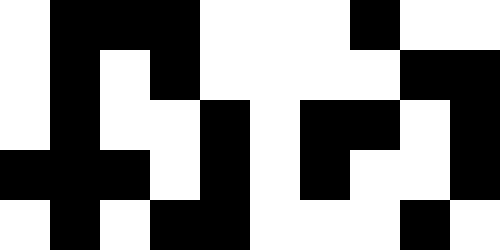[["white", "black", "black", "black", "white", "white", "white", "black", "white", "white"], ["white", "black", "white", "black", "white", "white", "white", "white", "black", "black"], ["white", "black", "white", "white", "black", "white", "black", "black", "white", "black"], ["black", "black", "black", "white", "black", "white", "black", "white", "white", "black"], ["white", "black", "white", "black", "black", "white", "white", "white", "black", "white"]]